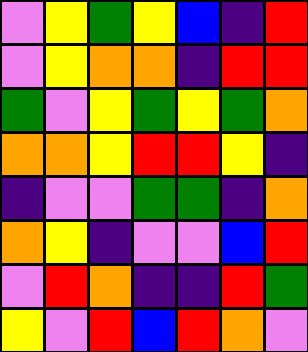[["violet", "yellow", "green", "yellow", "blue", "indigo", "red"], ["violet", "yellow", "orange", "orange", "indigo", "red", "red"], ["green", "violet", "yellow", "green", "yellow", "green", "orange"], ["orange", "orange", "yellow", "red", "red", "yellow", "indigo"], ["indigo", "violet", "violet", "green", "green", "indigo", "orange"], ["orange", "yellow", "indigo", "violet", "violet", "blue", "red"], ["violet", "red", "orange", "indigo", "indigo", "red", "green"], ["yellow", "violet", "red", "blue", "red", "orange", "violet"]]